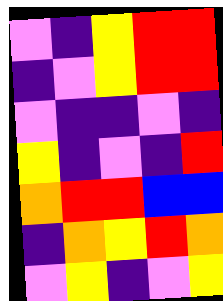[["violet", "indigo", "yellow", "red", "red"], ["indigo", "violet", "yellow", "red", "red"], ["violet", "indigo", "indigo", "violet", "indigo"], ["yellow", "indigo", "violet", "indigo", "red"], ["orange", "red", "red", "blue", "blue"], ["indigo", "orange", "yellow", "red", "orange"], ["violet", "yellow", "indigo", "violet", "yellow"]]